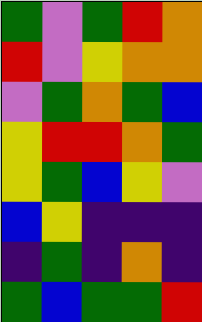[["green", "violet", "green", "red", "orange"], ["red", "violet", "yellow", "orange", "orange"], ["violet", "green", "orange", "green", "blue"], ["yellow", "red", "red", "orange", "green"], ["yellow", "green", "blue", "yellow", "violet"], ["blue", "yellow", "indigo", "indigo", "indigo"], ["indigo", "green", "indigo", "orange", "indigo"], ["green", "blue", "green", "green", "red"]]